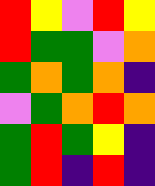[["red", "yellow", "violet", "red", "yellow"], ["red", "green", "green", "violet", "orange"], ["green", "orange", "green", "orange", "indigo"], ["violet", "green", "orange", "red", "orange"], ["green", "red", "green", "yellow", "indigo"], ["green", "red", "indigo", "red", "indigo"]]